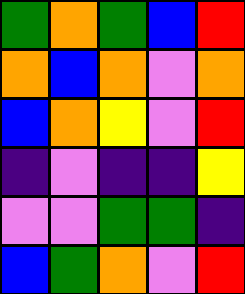[["green", "orange", "green", "blue", "red"], ["orange", "blue", "orange", "violet", "orange"], ["blue", "orange", "yellow", "violet", "red"], ["indigo", "violet", "indigo", "indigo", "yellow"], ["violet", "violet", "green", "green", "indigo"], ["blue", "green", "orange", "violet", "red"]]